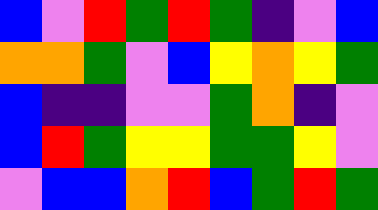[["blue", "violet", "red", "green", "red", "green", "indigo", "violet", "blue"], ["orange", "orange", "green", "violet", "blue", "yellow", "orange", "yellow", "green"], ["blue", "indigo", "indigo", "violet", "violet", "green", "orange", "indigo", "violet"], ["blue", "red", "green", "yellow", "yellow", "green", "green", "yellow", "violet"], ["violet", "blue", "blue", "orange", "red", "blue", "green", "red", "green"]]